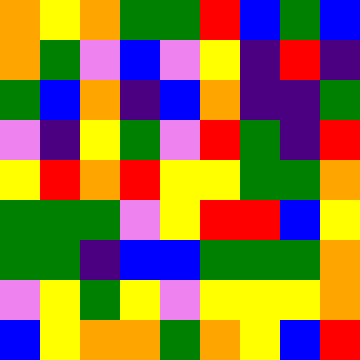[["orange", "yellow", "orange", "green", "green", "red", "blue", "green", "blue"], ["orange", "green", "violet", "blue", "violet", "yellow", "indigo", "red", "indigo"], ["green", "blue", "orange", "indigo", "blue", "orange", "indigo", "indigo", "green"], ["violet", "indigo", "yellow", "green", "violet", "red", "green", "indigo", "red"], ["yellow", "red", "orange", "red", "yellow", "yellow", "green", "green", "orange"], ["green", "green", "green", "violet", "yellow", "red", "red", "blue", "yellow"], ["green", "green", "indigo", "blue", "blue", "green", "green", "green", "orange"], ["violet", "yellow", "green", "yellow", "violet", "yellow", "yellow", "yellow", "orange"], ["blue", "yellow", "orange", "orange", "green", "orange", "yellow", "blue", "red"]]